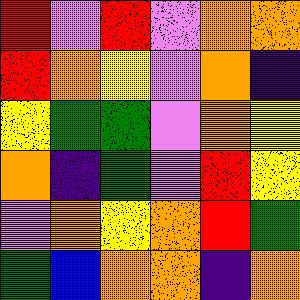[["red", "violet", "red", "violet", "orange", "orange"], ["red", "orange", "yellow", "violet", "orange", "indigo"], ["yellow", "green", "green", "violet", "orange", "yellow"], ["orange", "indigo", "green", "violet", "red", "yellow"], ["violet", "orange", "yellow", "orange", "red", "green"], ["green", "blue", "orange", "orange", "indigo", "orange"]]